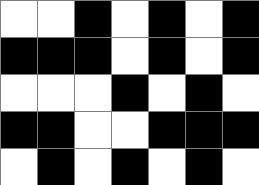[["white", "white", "black", "white", "black", "white", "black"], ["black", "black", "black", "white", "black", "white", "black"], ["white", "white", "white", "black", "white", "black", "white"], ["black", "black", "white", "white", "black", "black", "black"], ["white", "black", "white", "black", "white", "black", "white"]]